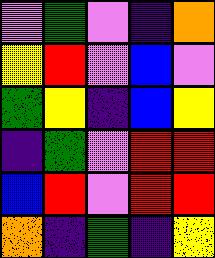[["violet", "green", "violet", "indigo", "orange"], ["yellow", "red", "violet", "blue", "violet"], ["green", "yellow", "indigo", "blue", "yellow"], ["indigo", "green", "violet", "red", "red"], ["blue", "red", "violet", "red", "red"], ["orange", "indigo", "green", "indigo", "yellow"]]